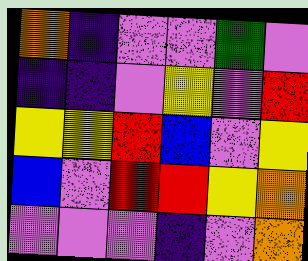[["orange", "indigo", "violet", "violet", "green", "violet"], ["indigo", "indigo", "violet", "yellow", "violet", "red"], ["yellow", "yellow", "red", "blue", "violet", "yellow"], ["blue", "violet", "red", "red", "yellow", "orange"], ["violet", "violet", "violet", "indigo", "violet", "orange"]]